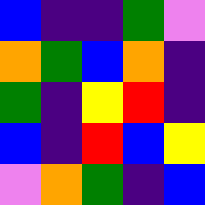[["blue", "indigo", "indigo", "green", "violet"], ["orange", "green", "blue", "orange", "indigo"], ["green", "indigo", "yellow", "red", "indigo"], ["blue", "indigo", "red", "blue", "yellow"], ["violet", "orange", "green", "indigo", "blue"]]